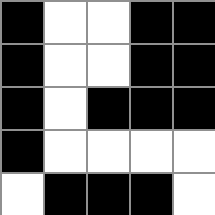[["black", "white", "white", "black", "black"], ["black", "white", "white", "black", "black"], ["black", "white", "black", "black", "black"], ["black", "white", "white", "white", "white"], ["white", "black", "black", "black", "white"]]